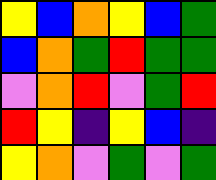[["yellow", "blue", "orange", "yellow", "blue", "green"], ["blue", "orange", "green", "red", "green", "green"], ["violet", "orange", "red", "violet", "green", "red"], ["red", "yellow", "indigo", "yellow", "blue", "indigo"], ["yellow", "orange", "violet", "green", "violet", "green"]]